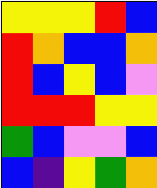[["yellow", "yellow", "yellow", "red", "blue"], ["red", "orange", "blue", "blue", "orange"], ["red", "blue", "yellow", "blue", "violet"], ["red", "red", "red", "yellow", "yellow"], ["green", "blue", "violet", "violet", "blue"], ["blue", "indigo", "yellow", "green", "orange"]]